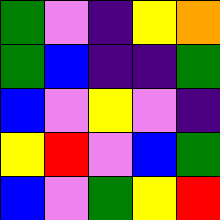[["green", "violet", "indigo", "yellow", "orange"], ["green", "blue", "indigo", "indigo", "green"], ["blue", "violet", "yellow", "violet", "indigo"], ["yellow", "red", "violet", "blue", "green"], ["blue", "violet", "green", "yellow", "red"]]